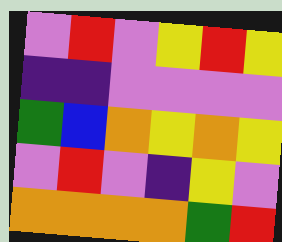[["violet", "red", "violet", "yellow", "red", "yellow"], ["indigo", "indigo", "violet", "violet", "violet", "violet"], ["green", "blue", "orange", "yellow", "orange", "yellow"], ["violet", "red", "violet", "indigo", "yellow", "violet"], ["orange", "orange", "orange", "orange", "green", "red"]]